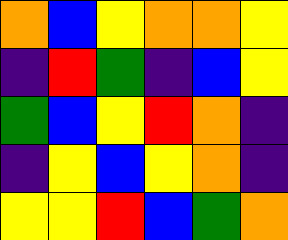[["orange", "blue", "yellow", "orange", "orange", "yellow"], ["indigo", "red", "green", "indigo", "blue", "yellow"], ["green", "blue", "yellow", "red", "orange", "indigo"], ["indigo", "yellow", "blue", "yellow", "orange", "indigo"], ["yellow", "yellow", "red", "blue", "green", "orange"]]